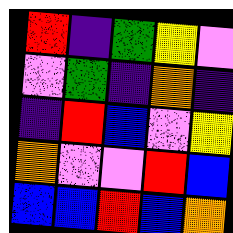[["red", "indigo", "green", "yellow", "violet"], ["violet", "green", "indigo", "orange", "indigo"], ["indigo", "red", "blue", "violet", "yellow"], ["orange", "violet", "violet", "red", "blue"], ["blue", "blue", "red", "blue", "orange"]]